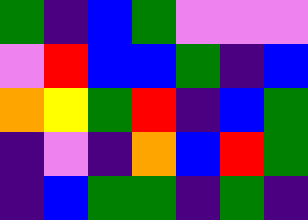[["green", "indigo", "blue", "green", "violet", "violet", "violet"], ["violet", "red", "blue", "blue", "green", "indigo", "blue"], ["orange", "yellow", "green", "red", "indigo", "blue", "green"], ["indigo", "violet", "indigo", "orange", "blue", "red", "green"], ["indigo", "blue", "green", "green", "indigo", "green", "indigo"]]